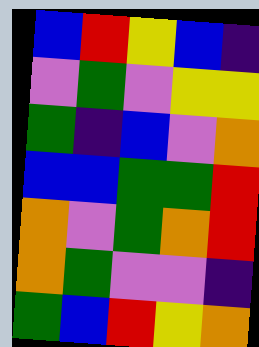[["blue", "red", "yellow", "blue", "indigo"], ["violet", "green", "violet", "yellow", "yellow"], ["green", "indigo", "blue", "violet", "orange"], ["blue", "blue", "green", "green", "red"], ["orange", "violet", "green", "orange", "red"], ["orange", "green", "violet", "violet", "indigo"], ["green", "blue", "red", "yellow", "orange"]]